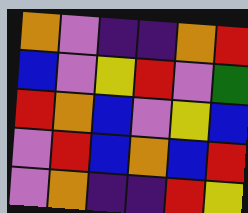[["orange", "violet", "indigo", "indigo", "orange", "red"], ["blue", "violet", "yellow", "red", "violet", "green"], ["red", "orange", "blue", "violet", "yellow", "blue"], ["violet", "red", "blue", "orange", "blue", "red"], ["violet", "orange", "indigo", "indigo", "red", "yellow"]]